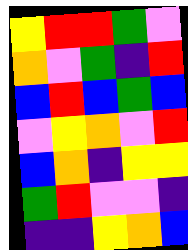[["yellow", "red", "red", "green", "violet"], ["orange", "violet", "green", "indigo", "red"], ["blue", "red", "blue", "green", "blue"], ["violet", "yellow", "orange", "violet", "red"], ["blue", "orange", "indigo", "yellow", "yellow"], ["green", "red", "violet", "violet", "indigo"], ["indigo", "indigo", "yellow", "orange", "blue"]]